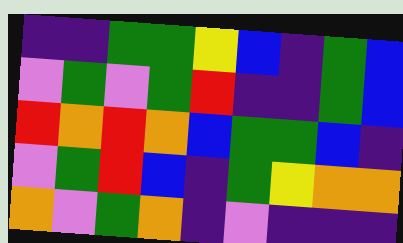[["indigo", "indigo", "green", "green", "yellow", "blue", "indigo", "green", "blue"], ["violet", "green", "violet", "green", "red", "indigo", "indigo", "green", "blue"], ["red", "orange", "red", "orange", "blue", "green", "green", "blue", "indigo"], ["violet", "green", "red", "blue", "indigo", "green", "yellow", "orange", "orange"], ["orange", "violet", "green", "orange", "indigo", "violet", "indigo", "indigo", "indigo"]]